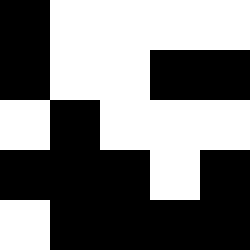[["black", "white", "white", "white", "white"], ["black", "white", "white", "black", "black"], ["white", "black", "white", "white", "white"], ["black", "black", "black", "white", "black"], ["white", "black", "black", "black", "black"]]